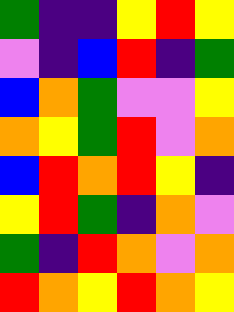[["green", "indigo", "indigo", "yellow", "red", "yellow"], ["violet", "indigo", "blue", "red", "indigo", "green"], ["blue", "orange", "green", "violet", "violet", "yellow"], ["orange", "yellow", "green", "red", "violet", "orange"], ["blue", "red", "orange", "red", "yellow", "indigo"], ["yellow", "red", "green", "indigo", "orange", "violet"], ["green", "indigo", "red", "orange", "violet", "orange"], ["red", "orange", "yellow", "red", "orange", "yellow"]]